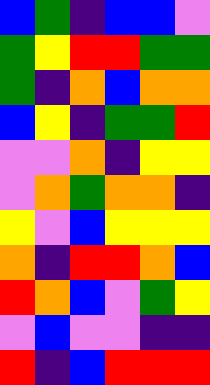[["blue", "green", "indigo", "blue", "blue", "violet"], ["green", "yellow", "red", "red", "green", "green"], ["green", "indigo", "orange", "blue", "orange", "orange"], ["blue", "yellow", "indigo", "green", "green", "red"], ["violet", "violet", "orange", "indigo", "yellow", "yellow"], ["violet", "orange", "green", "orange", "orange", "indigo"], ["yellow", "violet", "blue", "yellow", "yellow", "yellow"], ["orange", "indigo", "red", "red", "orange", "blue"], ["red", "orange", "blue", "violet", "green", "yellow"], ["violet", "blue", "violet", "violet", "indigo", "indigo"], ["red", "indigo", "blue", "red", "red", "red"]]